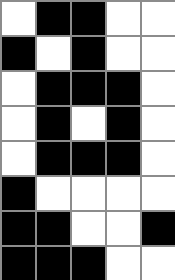[["white", "black", "black", "white", "white"], ["black", "white", "black", "white", "white"], ["white", "black", "black", "black", "white"], ["white", "black", "white", "black", "white"], ["white", "black", "black", "black", "white"], ["black", "white", "white", "white", "white"], ["black", "black", "white", "white", "black"], ["black", "black", "black", "white", "white"]]